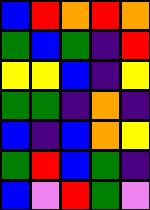[["blue", "red", "orange", "red", "orange"], ["green", "blue", "green", "indigo", "red"], ["yellow", "yellow", "blue", "indigo", "yellow"], ["green", "green", "indigo", "orange", "indigo"], ["blue", "indigo", "blue", "orange", "yellow"], ["green", "red", "blue", "green", "indigo"], ["blue", "violet", "red", "green", "violet"]]